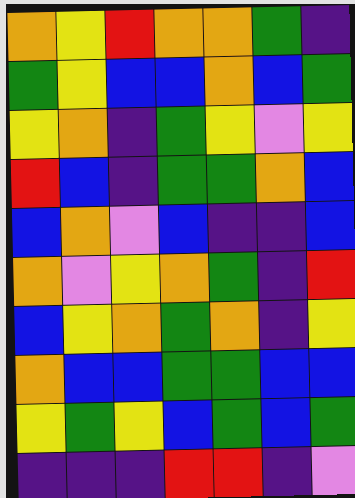[["orange", "yellow", "red", "orange", "orange", "green", "indigo"], ["green", "yellow", "blue", "blue", "orange", "blue", "green"], ["yellow", "orange", "indigo", "green", "yellow", "violet", "yellow"], ["red", "blue", "indigo", "green", "green", "orange", "blue"], ["blue", "orange", "violet", "blue", "indigo", "indigo", "blue"], ["orange", "violet", "yellow", "orange", "green", "indigo", "red"], ["blue", "yellow", "orange", "green", "orange", "indigo", "yellow"], ["orange", "blue", "blue", "green", "green", "blue", "blue"], ["yellow", "green", "yellow", "blue", "green", "blue", "green"], ["indigo", "indigo", "indigo", "red", "red", "indigo", "violet"]]